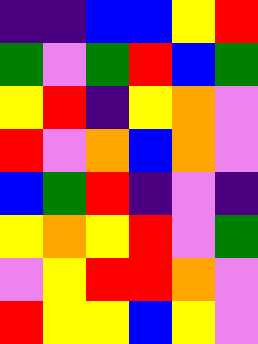[["indigo", "indigo", "blue", "blue", "yellow", "red"], ["green", "violet", "green", "red", "blue", "green"], ["yellow", "red", "indigo", "yellow", "orange", "violet"], ["red", "violet", "orange", "blue", "orange", "violet"], ["blue", "green", "red", "indigo", "violet", "indigo"], ["yellow", "orange", "yellow", "red", "violet", "green"], ["violet", "yellow", "red", "red", "orange", "violet"], ["red", "yellow", "yellow", "blue", "yellow", "violet"]]